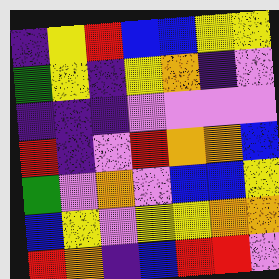[["indigo", "yellow", "red", "blue", "blue", "yellow", "yellow"], ["green", "yellow", "indigo", "yellow", "orange", "indigo", "violet"], ["indigo", "indigo", "indigo", "violet", "violet", "violet", "violet"], ["red", "indigo", "violet", "red", "orange", "orange", "blue"], ["green", "violet", "orange", "violet", "blue", "blue", "yellow"], ["blue", "yellow", "violet", "yellow", "yellow", "orange", "orange"], ["red", "orange", "indigo", "blue", "red", "red", "violet"]]